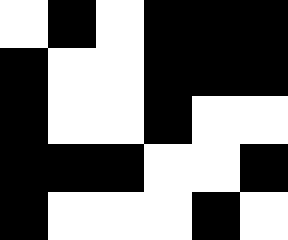[["white", "black", "white", "black", "black", "black"], ["black", "white", "white", "black", "black", "black"], ["black", "white", "white", "black", "white", "white"], ["black", "black", "black", "white", "white", "black"], ["black", "white", "white", "white", "black", "white"]]